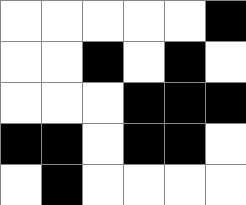[["white", "white", "white", "white", "white", "black"], ["white", "white", "black", "white", "black", "white"], ["white", "white", "white", "black", "black", "black"], ["black", "black", "white", "black", "black", "white"], ["white", "black", "white", "white", "white", "white"]]